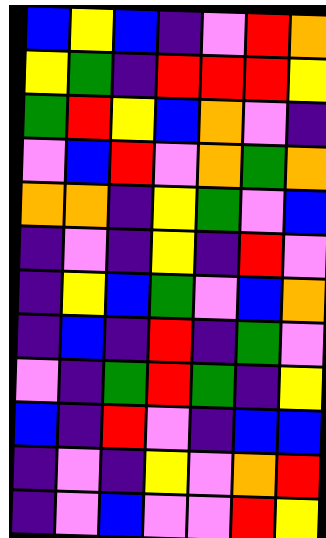[["blue", "yellow", "blue", "indigo", "violet", "red", "orange"], ["yellow", "green", "indigo", "red", "red", "red", "yellow"], ["green", "red", "yellow", "blue", "orange", "violet", "indigo"], ["violet", "blue", "red", "violet", "orange", "green", "orange"], ["orange", "orange", "indigo", "yellow", "green", "violet", "blue"], ["indigo", "violet", "indigo", "yellow", "indigo", "red", "violet"], ["indigo", "yellow", "blue", "green", "violet", "blue", "orange"], ["indigo", "blue", "indigo", "red", "indigo", "green", "violet"], ["violet", "indigo", "green", "red", "green", "indigo", "yellow"], ["blue", "indigo", "red", "violet", "indigo", "blue", "blue"], ["indigo", "violet", "indigo", "yellow", "violet", "orange", "red"], ["indigo", "violet", "blue", "violet", "violet", "red", "yellow"]]